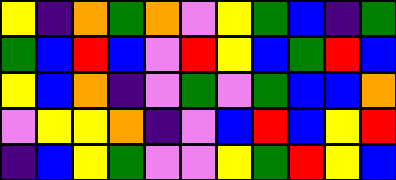[["yellow", "indigo", "orange", "green", "orange", "violet", "yellow", "green", "blue", "indigo", "green"], ["green", "blue", "red", "blue", "violet", "red", "yellow", "blue", "green", "red", "blue"], ["yellow", "blue", "orange", "indigo", "violet", "green", "violet", "green", "blue", "blue", "orange"], ["violet", "yellow", "yellow", "orange", "indigo", "violet", "blue", "red", "blue", "yellow", "red"], ["indigo", "blue", "yellow", "green", "violet", "violet", "yellow", "green", "red", "yellow", "blue"]]